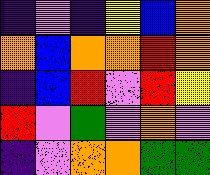[["indigo", "violet", "indigo", "yellow", "blue", "orange"], ["orange", "blue", "orange", "orange", "red", "orange"], ["indigo", "blue", "red", "violet", "red", "yellow"], ["red", "violet", "green", "violet", "orange", "violet"], ["indigo", "violet", "orange", "orange", "green", "green"]]